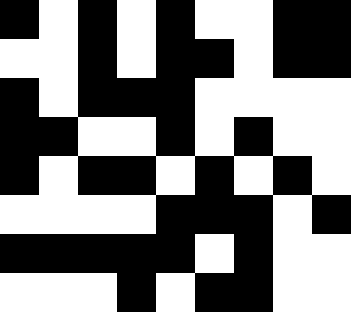[["black", "white", "black", "white", "black", "white", "white", "black", "black"], ["white", "white", "black", "white", "black", "black", "white", "black", "black"], ["black", "white", "black", "black", "black", "white", "white", "white", "white"], ["black", "black", "white", "white", "black", "white", "black", "white", "white"], ["black", "white", "black", "black", "white", "black", "white", "black", "white"], ["white", "white", "white", "white", "black", "black", "black", "white", "black"], ["black", "black", "black", "black", "black", "white", "black", "white", "white"], ["white", "white", "white", "black", "white", "black", "black", "white", "white"]]